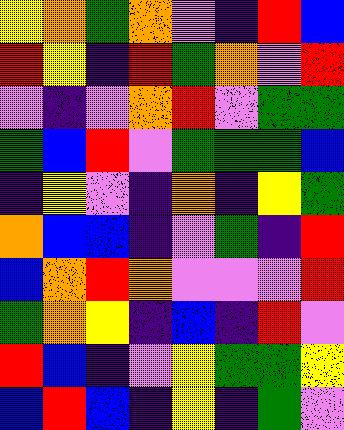[["yellow", "orange", "green", "orange", "violet", "indigo", "red", "blue"], ["red", "yellow", "indigo", "red", "green", "orange", "violet", "red"], ["violet", "indigo", "violet", "orange", "red", "violet", "green", "green"], ["green", "blue", "red", "violet", "green", "green", "green", "blue"], ["indigo", "yellow", "violet", "indigo", "orange", "indigo", "yellow", "green"], ["orange", "blue", "blue", "indigo", "violet", "green", "indigo", "red"], ["blue", "orange", "red", "orange", "violet", "violet", "violet", "red"], ["green", "orange", "yellow", "indigo", "blue", "indigo", "red", "violet"], ["red", "blue", "indigo", "violet", "yellow", "green", "green", "yellow"], ["blue", "red", "blue", "indigo", "yellow", "indigo", "green", "violet"]]